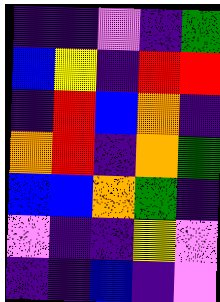[["indigo", "indigo", "violet", "indigo", "green"], ["blue", "yellow", "indigo", "red", "red"], ["indigo", "red", "blue", "orange", "indigo"], ["orange", "red", "indigo", "orange", "green"], ["blue", "blue", "orange", "green", "indigo"], ["violet", "indigo", "indigo", "yellow", "violet"], ["indigo", "indigo", "blue", "indigo", "violet"]]